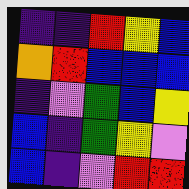[["indigo", "indigo", "red", "yellow", "blue"], ["orange", "red", "blue", "blue", "blue"], ["indigo", "violet", "green", "blue", "yellow"], ["blue", "indigo", "green", "yellow", "violet"], ["blue", "indigo", "violet", "red", "red"]]